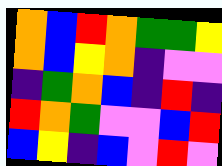[["orange", "blue", "red", "orange", "green", "green", "yellow"], ["orange", "blue", "yellow", "orange", "indigo", "violet", "violet"], ["indigo", "green", "orange", "blue", "indigo", "red", "indigo"], ["red", "orange", "green", "violet", "violet", "blue", "red"], ["blue", "yellow", "indigo", "blue", "violet", "red", "violet"]]